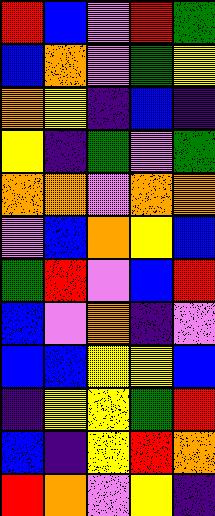[["red", "blue", "violet", "red", "green"], ["blue", "orange", "violet", "green", "yellow"], ["orange", "yellow", "indigo", "blue", "indigo"], ["yellow", "indigo", "green", "violet", "green"], ["orange", "orange", "violet", "orange", "orange"], ["violet", "blue", "orange", "yellow", "blue"], ["green", "red", "violet", "blue", "red"], ["blue", "violet", "orange", "indigo", "violet"], ["blue", "blue", "yellow", "yellow", "blue"], ["indigo", "yellow", "yellow", "green", "red"], ["blue", "indigo", "yellow", "red", "orange"], ["red", "orange", "violet", "yellow", "indigo"]]